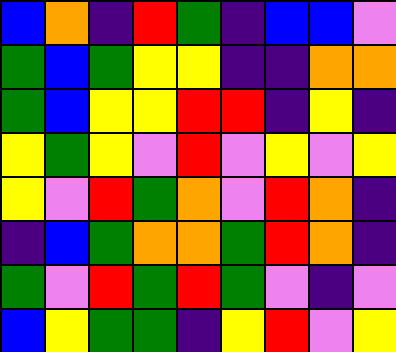[["blue", "orange", "indigo", "red", "green", "indigo", "blue", "blue", "violet"], ["green", "blue", "green", "yellow", "yellow", "indigo", "indigo", "orange", "orange"], ["green", "blue", "yellow", "yellow", "red", "red", "indigo", "yellow", "indigo"], ["yellow", "green", "yellow", "violet", "red", "violet", "yellow", "violet", "yellow"], ["yellow", "violet", "red", "green", "orange", "violet", "red", "orange", "indigo"], ["indigo", "blue", "green", "orange", "orange", "green", "red", "orange", "indigo"], ["green", "violet", "red", "green", "red", "green", "violet", "indigo", "violet"], ["blue", "yellow", "green", "green", "indigo", "yellow", "red", "violet", "yellow"]]